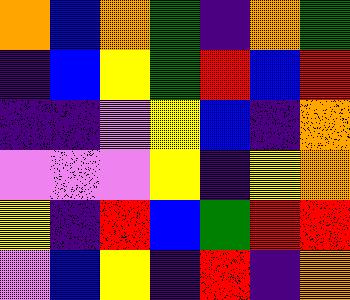[["orange", "blue", "orange", "green", "indigo", "orange", "green"], ["indigo", "blue", "yellow", "green", "red", "blue", "red"], ["indigo", "indigo", "violet", "yellow", "blue", "indigo", "orange"], ["violet", "violet", "violet", "yellow", "indigo", "yellow", "orange"], ["yellow", "indigo", "red", "blue", "green", "red", "red"], ["violet", "blue", "yellow", "indigo", "red", "indigo", "orange"]]